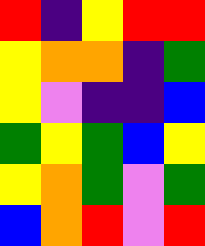[["red", "indigo", "yellow", "red", "red"], ["yellow", "orange", "orange", "indigo", "green"], ["yellow", "violet", "indigo", "indigo", "blue"], ["green", "yellow", "green", "blue", "yellow"], ["yellow", "orange", "green", "violet", "green"], ["blue", "orange", "red", "violet", "red"]]